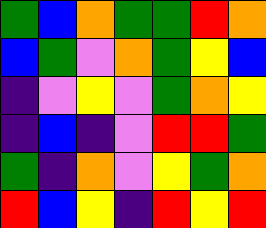[["green", "blue", "orange", "green", "green", "red", "orange"], ["blue", "green", "violet", "orange", "green", "yellow", "blue"], ["indigo", "violet", "yellow", "violet", "green", "orange", "yellow"], ["indigo", "blue", "indigo", "violet", "red", "red", "green"], ["green", "indigo", "orange", "violet", "yellow", "green", "orange"], ["red", "blue", "yellow", "indigo", "red", "yellow", "red"]]